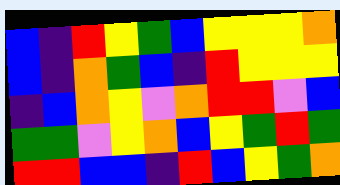[["blue", "indigo", "red", "yellow", "green", "blue", "yellow", "yellow", "yellow", "orange"], ["blue", "indigo", "orange", "green", "blue", "indigo", "red", "yellow", "yellow", "yellow"], ["indigo", "blue", "orange", "yellow", "violet", "orange", "red", "red", "violet", "blue"], ["green", "green", "violet", "yellow", "orange", "blue", "yellow", "green", "red", "green"], ["red", "red", "blue", "blue", "indigo", "red", "blue", "yellow", "green", "orange"]]